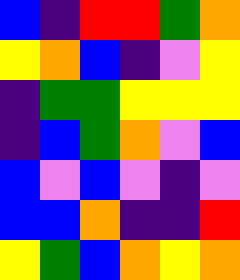[["blue", "indigo", "red", "red", "green", "orange"], ["yellow", "orange", "blue", "indigo", "violet", "yellow"], ["indigo", "green", "green", "yellow", "yellow", "yellow"], ["indigo", "blue", "green", "orange", "violet", "blue"], ["blue", "violet", "blue", "violet", "indigo", "violet"], ["blue", "blue", "orange", "indigo", "indigo", "red"], ["yellow", "green", "blue", "orange", "yellow", "orange"]]